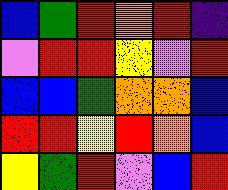[["blue", "green", "red", "orange", "red", "indigo"], ["violet", "red", "red", "yellow", "violet", "red"], ["blue", "blue", "green", "orange", "orange", "blue"], ["red", "red", "yellow", "red", "orange", "blue"], ["yellow", "green", "red", "violet", "blue", "red"]]